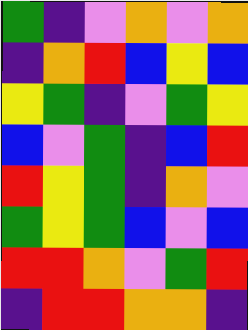[["green", "indigo", "violet", "orange", "violet", "orange"], ["indigo", "orange", "red", "blue", "yellow", "blue"], ["yellow", "green", "indigo", "violet", "green", "yellow"], ["blue", "violet", "green", "indigo", "blue", "red"], ["red", "yellow", "green", "indigo", "orange", "violet"], ["green", "yellow", "green", "blue", "violet", "blue"], ["red", "red", "orange", "violet", "green", "red"], ["indigo", "red", "red", "orange", "orange", "indigo"]]